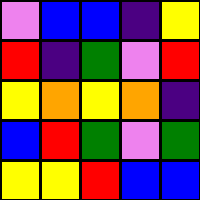[["violet", "blue", "blue", "indigo", "yellow"], ["red", "indigo", "green", "violet", "red"], ["yellow", "orange", "yellow", "orange", "indigo"], ["blue", "red", "green", "violet", "green"], ["yellow", "yellow", "red", "blue", "blue"]]